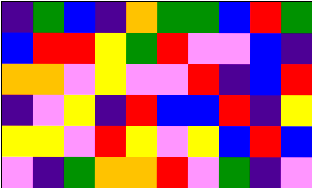[["indigo", "green", "blue", "indigo", "orange", "green", "green", "blue", "red", "green"], ["blue", "red", "red", "yellow", "green", "red", "violet", "violet", "blue", "indigo"], ["orange", "orange", "violet", "yellow", "violet", "violet", "red", "indigo", "blue", "red"], ["indigo", "violet", "yellow", "indigo", "red", "blue", "blue", "red", "indigo", "yellow"], ["yellow", "yellow", "violet", "red", "yellow", "violet", "yellow", "blue", "red", "blue"], ["violet", "indigo", "green", "orange", "orange", "red", "violet", "green", "indigo", "violet"]]